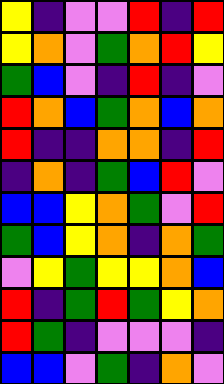[["yellow", "indigo", "violet", "violet", "red", "indigo", "red"], ["yellow", "orange", "violet", "green", "orange", "red", "yellow"], ["green", "blue", "violet", "indigo", "red", "indigo", "violet"], ["red", "orange", "blue", "green", "orange", "blue", "orange"], ["red", "indigo", "indigo", "orange", "orange", "indigo", "red"], ["indigo", "orange", "indigo", "green", "blue", "red", "violet"], ["blue", "blue", "yellow", "orange", "green", "violet", "red"], ["green", "blue", "yellow", "orange", "indigo", "orange", "green"], ["violet", "yellow", "green", "yellow", "yellow", "orange", "blue"], ["red", "indigo", "green", "red", "green", "yellow", "orange"], ["red", "green", "indigo", "violet", "violet", "violet", "indigo"], ["blue", "blue", "violet", "green", "indigo", "orange", "violet"]]